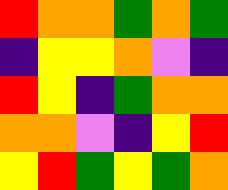[["red", "orange", "orange", "green", "orange", "green"], ["indigo", "yellow", "yellow", "orange", "violet", "indigo"], ["red", "yellow", "indigo", "green", "orange", "orange"], ["orange", "orange", "violet", "indigo", "yellow", "red"], ["yellow", "red", "green", "yellow", "green", "orange"]]